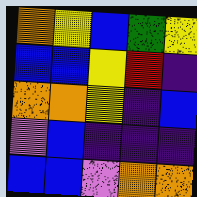[["orange", "yellow", "blue", "green", "yellow"], ["blue", "blue", "yellow", "red", "indigo"], ["orange", "orange", "yellow", "indigo", "blue"], ["violet", "blue", "indigo", "indigo", "indigo"], ["blue", "blue", "violet", "orange", "orange"]]